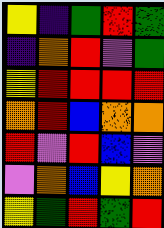[["yellow", "indigo", "green", "red", "green"], ["indigo", "orange", "red", "violet", "green"], ["yellow", "red", "red", "red", "red"], ["orange", "red", "blue", "orange", "orange"], ["red", "violet", "red", "blue", "violet"], ["violet", "orange", "blue", "yellow", "orange"], ["yellow", "green", "red", "green", "red"]]